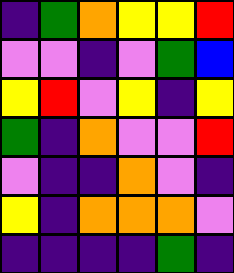[["indigo", "green", "orange", "yellow", "yellow", "red"], ["violet", "violet", "indigo", "violet", "green", "blue"], ["yellow", "red", "violet", "yellow", "indigo", "yellow"], ["green", "indigo", "orange", "violet", "violet", "red"], ["violet", "indigo", "indigo", "orange", "violet", "indigo"], ["yellow", "indigo", "orange", "orange", "orange", "violet"], ["indigo", "indigo", "indigo", "indigo", "green", "indigo"]]